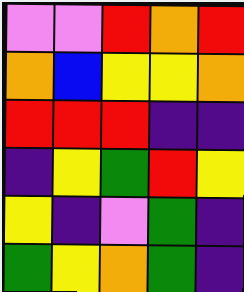[["violet", "violet", "red", "orange", "red"], ["orange", "blue", "yellow", "yellow", "orange"], ["red", "red", "red", "indigo", "indigo"], ["indigo", "yellow", "green", "red", "yellow"], ["yellow", "indigo", "violet", "green", "indigo"], ["green", "yellow", "orange", "green", "indigo"]]